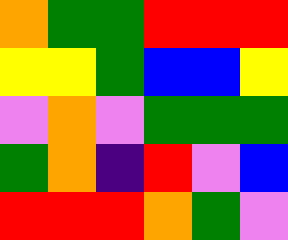[["orange", "green", "green", "red", "red", "red"], ["yellow", "yellow", "green", "blue", "blue", "yellow"], ["violet", "orange", "violet", "green", "green", "green"], ["green", "orange", "indigo", "red", "violet", "blue"], ["red", "red", "red", "orange", "green", "violet"]]